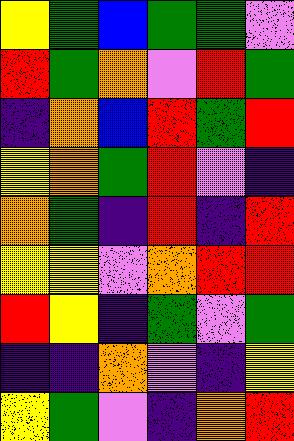[["yellow", "green", "blue", "green", "green", "violet"], ["red", "green", "orange", "violet", "red", "green"], ["indigo", "orange", "blue", "red", "green", "red"], ["yellow", "orange", "green", "red", "violet", "indigo"], ["orange", "green", "indigo", "red", "indigo", "red"], ["yellow", "yellow", "violet", "orange", "red", "red"], ["red", "yellow", "indigo", "green", "violet", "green"], ["indigo", "indigo", "orange", "violet", "indigo", "yellow"], ["yellow", "green", "violet", "indigo", "orange", "red"]]